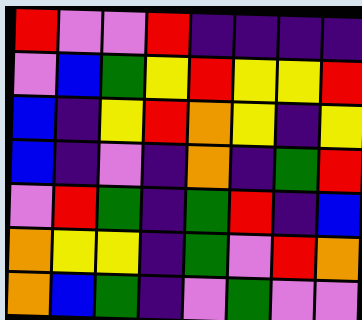[["red", "violet", "violet", "red", "indigo", "indigo", "indigo", "indigo"], ["violet", "blue", "green", "yellow", "red", "yellow", "yellow", "red"], ["blue", "indigo", "yellow", "red", "orange", "yellow", "indigo", "yellow"], ["blue", "indigo", "violet", "indigo", "orange", "indigo", "green", "red"], ["violet", "red", "green", "indigo", "green", "red", "indigo", "blue"], ["orange", "yellow", "yellow", "indigo", "green", "violet", "red", "orange"], ["orange", "blue", "green", "indigo", "violet", "green", "violet", "violet"]]